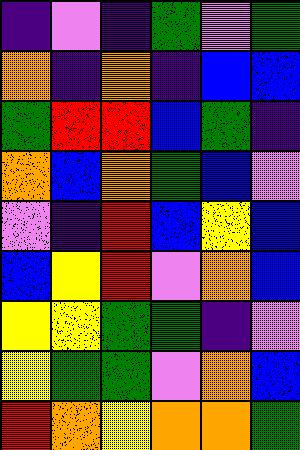[["indigo", "violet", "indigo", "green", "violet", "green"], ["orange", "indigo", "orange", "indigo", "blue", "blue"], ["green", "red", "red", "blue", "green", "indigo"], ["orange", "blue", "orange", "green", "blue", "violet"], ["violet", "indigo", "red", "blue", "yellow", "blue"], ["blue", "yellow", "red", "violet", "orange", "blue"], ["yellow", "yellow", "green", "green", "indigo", "violet"], ["yellow", "green", "green", "violet", "orange", "blue"], ["red", "orange", "yellow", "orange", "orange", "green"]]